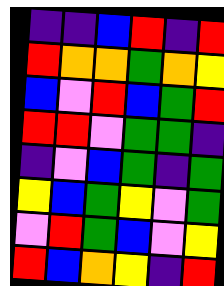[["indigo", "indigo", "blue", "red", "indigo", "red"], ["red", "orange", "orange", "green", "orange", "yellow"], ["blue", "violet", "red", "blue", "green", "red"], ["red", "red", "violet", "green", "green", "indigo"], ["indigo", "violet", "blue", "green", "indigo", "green"], ["yellow", "blue", "green", "yellow", "violet", "green"], ["violet", "red", "green", "blue", "violet", "yellow"], ["red", "blue", "orange", "yellow", "indigo", "red"]]